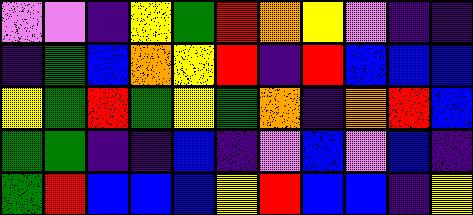[["violet", "violet", "indigo", "yellow", "green", "red", "orange", "yellow", "violet", "indigo", "indigo"], ["indigo", "green", "blue", "orange", "yellow", "red", "indigo", "red", "blue", "blue", "blue"], ["yellow", "green", "red", "green", "yellow", "green", "orange", "indigo", "orange", "red", "blue"], ["green", "green", "indigo", "indigo", "blue", "indigo", "violet", "blue", "violet", "blue", "indigo"], ["green", "red", "blue", "blue", "blue", "yellow", "red", "blue", "blue", "indigo", "yellow"]]